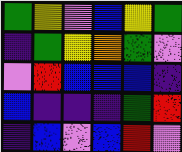[["green", "yellow", "violet", "blue", "yellow", "green"], ["indigo", "green", "yellow", "orange", "green", "violet"], ["violet", "red", "blue", "blue", "blue", "indigo"], ["blue", "indigo", "indigo", "indigo", "green", "red"], ["indigo", "blue", "violet", "blue", "red", "violet"]]